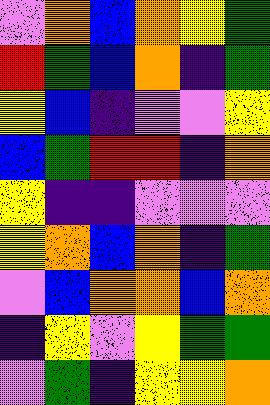[["violet", "orange", "blue", "orange", "yellow", "green"], ["red", "green", "blue", "orange", "indigo", "green"], ["yellow", "blue", "indigo", "violet", "violet", "yellow"], ["blue", "green", "red", "red", "indigo", "orange"], ["yellow", "indigo", "indigo", "violet", "violet", "violet"], ["yellow", "orange", "blue", "orange", "indigo", "green"], ["violet", "blue", "orange", "orange", "blue", "orange"], ["indigo", "yellow", "violet", "yellow", "green", "green"], ["violet", "green", "indigo", "yellow", "yellow", "orange"]]